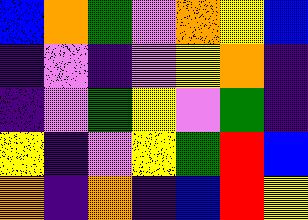[["blue", "orange", "green", "violet", "orange", "yellow", "blue"], ["indigo", "violet", "indigo", "violet", "yellow", "orange", "indigo"], ["indigo", "violet", "green", "yellow", "violet", "green", "indigo"], ["yellow", "indigo", "violet", "yellow", "green", "red", "blue"], ["orange", "indigo", "orange", "indigo", "blue", "red", "yellow"]]